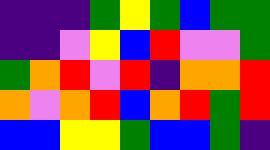[["indigo", "indigo", "indigo", "green", "yellow", "green", "blue", "green", "green"], ["indigo", "indigo", "violet", "yellow", "blue", "red", "violet", "violet", "green"], ["green", "orange", "red", "violet", "red", "indigo", "orange", "orange", "red"], ["orange", "violet", "orange", "red", "blue", "orange", "red", "green", "red"], ["blue", "blue", "yellow", "yellow", "green", "blue", "blue", "green", "indigo"]]